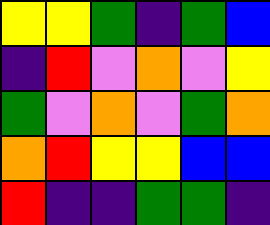[["yellow", "yellow", "green", "indigo", "green", "blue"], ["indigo", "red", "violet", "orange", "violet", "yellow"], ["green", "violet", "orange", "violet", "green", "orange"], ["orange", "red", "yellow", "yellow", "blue", "blue"], ["red", "indigo", "indigo", "green", "green", "indigo"]]